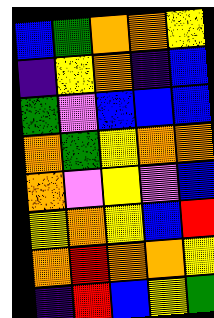[["blue", "green", "orange", "orange", "yellow"], ["indigo", "yellow", "orange", "indigo", "blue"], ["green", "violet", "blue", "blue", "blue"], ["orange", "green", "yellow", "orange", "orange"], ["orange", "violet", "yellow", "violet", "blue"], ["yellow", "orange", "yellow", "blue", "red"], ["orange", "red", "orange", "orange", "yellow"], ["indigo", "red", "blue", "yellow", "green"]]